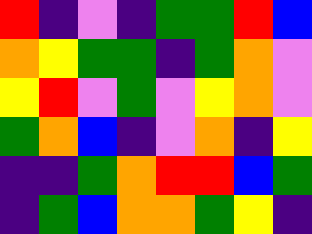[["red", "indigo", "violet", "indigo", "green", "green", "red", "blue"], ["orange", "yellow", "green", "green", "indigo", "green", "orange", "violet"], ["yellow", "red", "violet", "green", "violet", "yellow", "orange", "violet"], ["green", "orange", "blue", "indigo", "violet", "orange", "indigo", "yellow"], ["indigo", "indigo", "green", "orange", "red", "red", "blue", "green"], ["indigo", "green", "blue", "orange", "orange", "green", "yellow", "indigo"]]